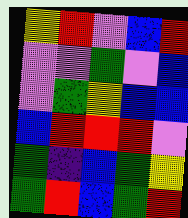[["yellow", "red", "violet", "blue", "red"], ["violet", "violet", "green", "violet", "blue"], ["violet", "green", "yellow", "blue", "blue"], ["blue", "red", "red", "red", "violet"], ["green", "indigo", "blue", "green", "yellow"], ["green", "red", "blue", "green", "red"]]